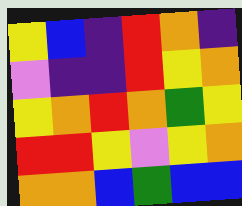[["yellow", "blue", "indigo", "red", "orange", "indigo"], ["violet", "indigo", "indigo", "red", "yellow", "orange"], ["yellow", "orange", "red", "orange", "green", "yellow"], ["red", "red", "yellow", "violet", "yellow", "orange"], ["orange", "orange", "blue", "green", "blue", "blue"]]